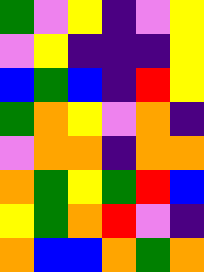[["green", "violet", "yellow", "indigo", "violet", "yellow"], ["violet", "yellow", "indigo", "indigo", "indigo", "yellow"], ["blue", "green", "blue", "indigo", "red", "yellow"], ["green", "orange", "yellow", "violet", "orange", "indigo"], ["violet", "orange", "orange", "indigo", "orange", "orange"], ["orange", "green", "yellow", "green", "red", "blue"], ["yellow", "green", "orange", "red", "violet", "indigo"], ["orange", "blue", "blue", "orange", "green", "orange"]]